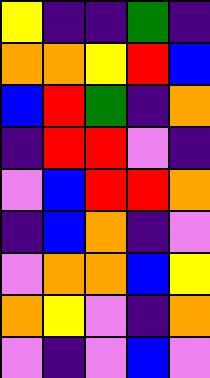[["yellow", "indigo", "indigo", "green", "indigo"], ["orange", "orange", "yellow", "red", "blue"], ["blue", "red", "green", "indigo", "orange"], ["indigo", "red", "red", "violet", "indigo"], ["violet", "blue", "red", "red", "orange"], ["indigo", "blue", "orange", "indigo", "violet"], ["violet", "orange", "orange", "blue", "yellow"], ["orange", "yellow", "violet", "indigo", "orange"], ["violet", "indigo", "violet", "blue", "violet"]]